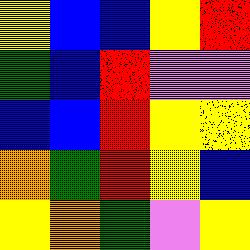[["yellow", "blue", "blue", "yellow", "red"], ["green", "blue", "red", "violet", "violet"], ["blue", "blue", "red", "yellow", "yellow"], ["orange", "green", "red", "yellow", "blue"], ["yellow", "orange", "green", "violet", "yellow"]]